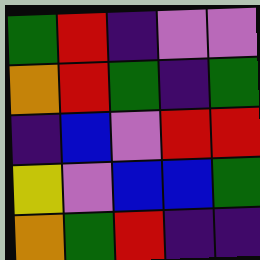[["green", "red", "indigo", "violet", "violet"], ["orange", "red", "green", "indigo", "green"], ["indigo", "blue", "violet", "red", "red"], ["yellow", "violet", "blue", "blue", "green"], ["orange", "green", "red", "indigo", "indigo"]]